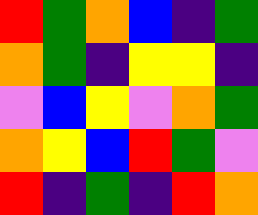[["red", "green", "orange", "blue", "indigo", "green"], ["orange", "green", "indigo", "yellow", "yellow", "indigo"], ["violet", "blue", "yellow", "violet", "orange", "green"], ["orange", "yellow", "blue", "red", "green", "violet"], ["red", "indigo", "green", "indigo", "red", "orange"]]